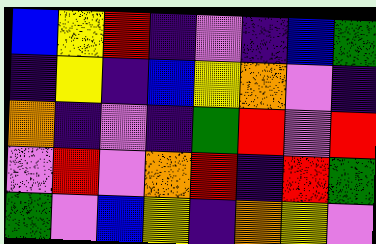[["blue", "yellow", "red", "indigo", "violet", "indigo", "blue", "green"], ["indigo", "yellow", "indigo", "blue", "yellow", "orange", "violet", "indigo"], ["orange", "indigo", "violet", "indigo", "green", "red", "violet", "red"], ["violet", "red", "violet", "orange", "red", "indigo", "red", "green"], ["green", "violet", "blue", "yellow", "indigo", "orange", "yellow", "violet"]]